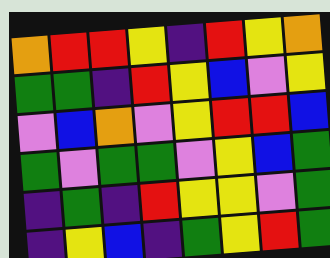[["orange", "red", "red", "yellow", "indigo", "red", "yellow", "orange"], ["green", "green", "indigo", "red", "yellow", "blue", "violet", "yellow"], ["violet", "blue", "orange", "violet", "yellow", "red", "red", "blue"], ["green", "violet", "green", "green", "violet", "yellow", "blue", "green"], ["indigo", "green", "indigo", "red", "yellow", "yellow", "violet", "green"], ["indigo", "yellow", "blue", "indigo", "green", "yellow", "red", "green"]]